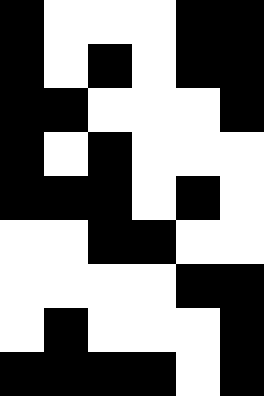[["black", "white", "white", "white", "black", "black"], ["black", "white", "black", "white", "black", "black"], ["black", "black", "white", "white", "white", "black"], ["black", "white", "black", "white", "white", "white"], ["black", "black", "black", "white", "black", "white"], ["white", "white", "black", "black", "white", "white"], ["white", "white", "white", "white", "black", "black"], ["white", "black", "white", "white", "white", "black"], ["black", "black", "black", "black", "white", "black"]]